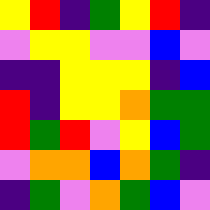[["yellow", "red", "indigo", "green", "yellow", "red", "indigo"], ["violet", "yellow", "yellow", "violet", "violet", "blue", "violet"], ["indigo", "indigo", "yellow", "yellow", "yellow", "indigo", "blue"], ["red", "indigo", "yellow", "yellow", "orange", "green", "green"], ["red", "green", "red", "violet", "yellow", "blue", "green"], ["violet", "orange", "orange", "blue", "orange", "green", "indigo"], ["indigo", "green", "violet", "orange", "green", "blue", "violet"]]